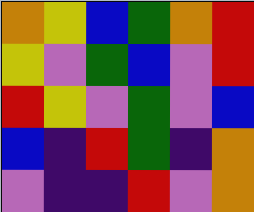[["orange", "yellow", "blue", "green", "orange", "red"], ["yellow", "violet", "green", "blue", "violet", "red"], ["red", "yellow", "violet", "green", "violet", "blue"], ["blue", "indigo", "red", "green", "indigo", "orange"], ["violet", "indigo", "indigo", "red", "violet", "orange"]]